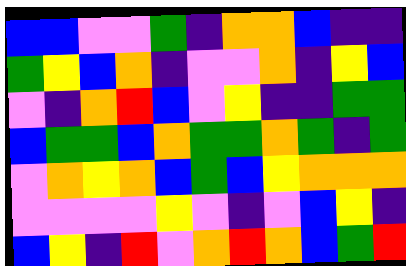[["blue", "blue", "violet", "violet", "green", "indigo", "orange", "orange", "blue", "indigo", "indigo"], ["green", "yellow", "blue", "orange", "indigo", "violet", "violet", "orange", "indigo", "yellow", "blue"], ["violet", "indigo", "orange", "red", "blue", "violet", "yellow", "indigo", "indigo", "green", "green"], ["blue", "green", "green", "blue", "orange", "green", "green", "orange", "green", "indigo", "green"], ["violet", "orange", "yellow", "orange", "blue", "green", "blue", "yellow", "orange", "orange", "orange"], ["violet", "violet", "violet", "violet", "yellow", "violet", "indigo", "violet", "blue", "yellow", "indigo"], ["blue", "yellow", "indigo", "red", "violet", "orange", "red", "orange", "blue", "green", "red"]]